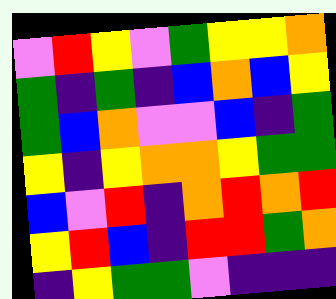[["violet", "red", "yellow", "violet", "green", "yellow", "yellow", "orange"], ["green", "indigo", "green", "indigo", "blue", "orange", "blue", "yellow"], ["green", "blue", "orange", "violet", "violet", "blue", "indigo", "green"], ["yellow", "indigo", "yellow", "orange", "orange", "yellow", "green", "green"], ["blue", "violet", "red", "indigo", "orange", "red", "orange", "red"], ["yellow", "red", "blue", "indigo", "red", "red", "green", "orange"], ["indigo", "yellow", "green", "green", "violet", "indigo", "indigo", "indigo"]]